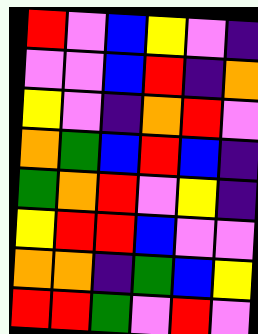[["red", "violet", "blue", "yellow", "violet", "indigo"], ["violet", "violet", "blue", "red", "indigo", "orange"], ["yellow", "violet", "indigo", "orange", "red", "violet"], ["orange", "green", "blue", "red", "blue", "indigo"], ["green", "orange", "red", "violet", "yellow", "indigo"], ["yellow", "red", "red", "blue", "violet", "violet"], ["orange", "orange", "indigo", "green", "blue", "yellow"], ["red", "red", "green", "violet", "red", "violet"]]